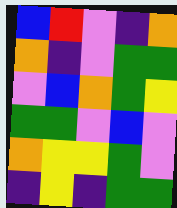[["blue", "red", "violet", "indigo", "orange"], ["orange", "indigo", "violet", "green", "green"], ["violet", "blue", "orange", "green", "yellow"], ["green", "green", "violet", "blue", "violet"], ["orange", "yellow", "yellow", "green", "violet"], ["indigo", "yellow", "indigo", "green", "green"]]